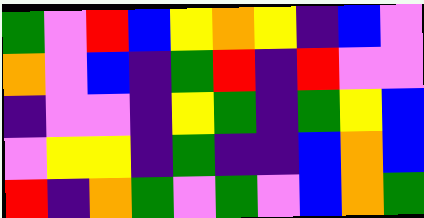[["green", "violet", "red", "blue", "yellow", "orange", "yellow", "indigo", "blue", "violet"], ["orange", "violet", "blue", "indigo", "green", "red", "indigo", "red", "violet", "violet"], ["indigo", "violet", "violet", "indigo", "yellow", "green", "indigo", "green", "yellow", "blue"], ["violet", "yellow", "yellow", "indigo", "green", "indigo", "indigo", "blue", "orange", "blue"], ["red", "indigo", "orange", "green", "violet", "green", "violet", "blue", "orange", "green"]]